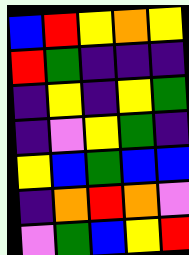[["blue", "red", "yellow", "orange", "yellow"], ["red", "green", "indigo", "indigo", "indigo"], ["indigo", "yellow", "indigo", "yellow", "green"], ["indigo", "violet", "yellow", "green", "indigo"], ["yellow", "blue", "green", "blue", "blue"], ["indigo", "orange", "red", "orange", "violet"], ["violet", "green", "blue", "yellow", "red"]]